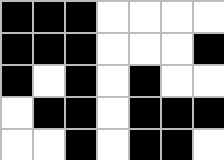[["black", "black", "black", "white", "white", "white", "white"], ["black", "black", "black", "white", "white", "white", "black"], ["black", "white", "black", "white", "black", "white", "white"], ["white", "black", "black", "white", "black", "black", "black"], ["white", "white", "black", "white", "black", "black", "white"]]